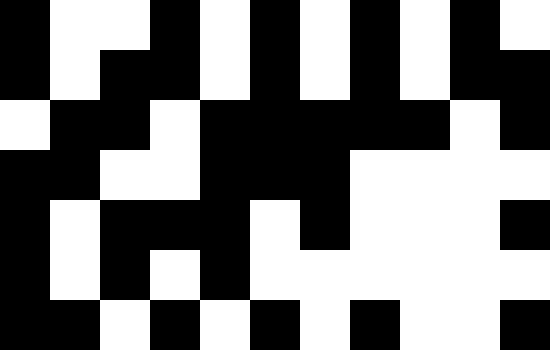[["black", "white", "white", "black", "white", "black", "white", "black", "white", "black", "white"], ["black", "white", "black", "black", "white", "black", "white", "black", "white", "black", "black"], ["white", "black", "black", "white", "black", "black", "black", "black", "black", "white", "black"], ["black", "black", "white", "white", "black", "black", "black", "white", "white", "white", "white"], ["black", "white", "black", "black", "black", "white", "black", "white", "white", "white", "black"], ["black", "white", "black", "white", "black", "white", "white", "white", "white", "white", "white"], ["black", "black", "white", "black", "white", "black", "white", "black", "white", "white", "black"]]